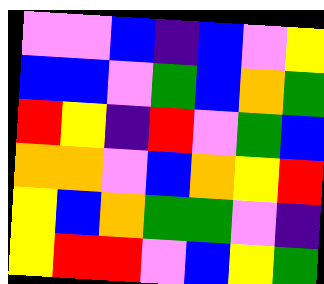[["violet", "violet", "blue", "indigo", "blue", "violet", "yellow"], ["blue", "blue", "violet", "green", "blue", "orange", "green"], ["red", "yellow", "indigo", "red", "violet", "green", "blue"], ["orange", "orange", "violet", "blue", "orange", "yellow", "red"], ["yellow", "blue", "orange", "green", "green", "violet", "indigo"], ["yellow", "red", "red", "violet", "blue", "yellow", "green"]]